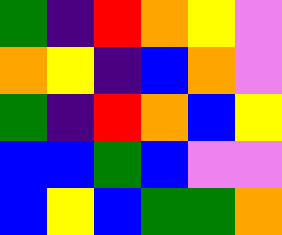[["green", "indigo", "red", "orange", "yellow", "violet"], ["orange", "yellow", "indigo", "blue", "orange", "violet"], ["green", "indigo", "red", "orange", "blue", "yellow"], ["blue", "blue", "green", "blue", "violet", "violet"], ["blue", "yellow", "blue", "green", "green", "orange"]]